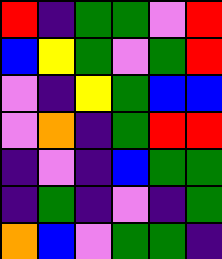[["red", "indigo", "green", "green", "violet", "red"], ["blue", "yellow", "green", "violet", "green", "red"], ["violet", "indigo", "yellow", "green", "blue", "blue"], ["violet", "orange", "indigo", "green", "red", "red"], ["indigo", "violet", "indigo", "blue", "green", "green"], ["indigo", "green", "indigo", "violet", "indigo", "green"], ["orange", "blue", "violet", "green", "green", "indigo"]]